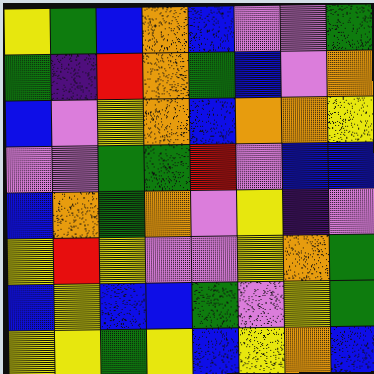[["yellow", "green", "blue", "orange", "blue", "violet", "violet", "green"], ["green", "indigo", "red", "orange", "green", "blue", "violet", "orange"], ["blue", "violet", "yellow", "orange", "blue", "orange", "orange", "yellow"], ["violet", "violet", "green", "green", "red", "violet", "blue", "blue"], ["blue", "orange", "green", "orange", "violet", "yellow", "indigo", "violet"], ["yellow", "red", "yellow", "violet", "violet", "yellow", "orange", "green"], ["blue", "yellow", "blue", "blue", "green", "violet", "yellow", "green"], ["yellow", "yellow", "green", "yellow", "blue", "yellow", "orange", "blue"]]